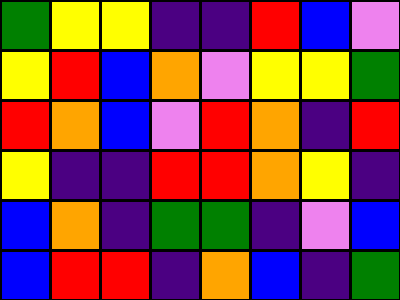[["green", "yellow", "yellow", "indigo", "indigo", "red", "blue", "violet"], ["yellow", "red", "blue", "orange", "violet", "yellow", "yellow", "green"], ["red", "orange", "blue", "violet", "red", "orange", "indigo", "red"], ["yellow", "indigo", "indigo", "red", "red", "orange", "yellow", "indigo"], ["blue", "orange", "indigo", "green", "green", "indigo", "violet", "blue"], ["blue", "red", "red", "indigo", "orange", "blue", "indigo", "green"]]